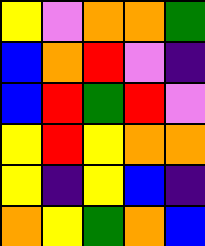[["yellow", "violet", "orange", "orange", "green"], ["blue", "orange", "red", "violet", "indigo"], ["blue", "red", "green", "red", "violet"], ["yellow", "red", "yellow", "orange", "orange"], ["yellow", "indigo", "yellow", "blue", "indigo"], ["orange", "yellow", "green", "orange", "blue"]]